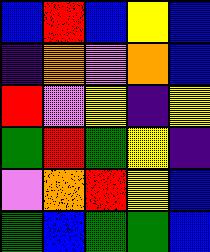[["blue", "red", "blue", "yellow", "blue"], ["indigo", "orange", "violet", "orange", "blue"], ["red", "violet", "yellow", "indigo", "yellow"], ["green", "red", "green", "yellow", "indigo"], ["violet", "orange", "red", "yellow", "blue"], ["green", "blue", "green", "green", "blue"]]